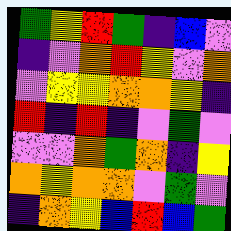[["green", "yellow", "red", "green", "indigo", "blue", "violet"], ["indigo", "violet", "orange", "red", "yellow", "violet", "orange"], ["violet", "yellow", "yellow", "orange", "orange", "yellow", "indigo"], ["red", "indigo", "red", "indigo", "violet", "green", "violet"], ["violet", "violet", "orange", "green", "orange", "indigo", "yellow"], ["orange", "yellow", "orange", "orange", "violet", "green", "violet"], ["indigo", "orange", "yellow", "blue", "red", "blue", "green"]]